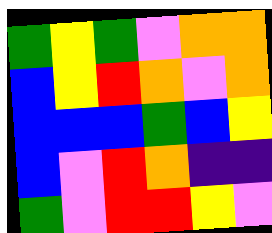[["green", "yellow", "green", "violet", "orange", "orange"], ["blue", "yellow", "red", "orange", "violet", "orange"], ["blue", "blue", "blue", "green", "blue", "yellow"], ["blue", "violet", "red", "orange", "indigo", "indigo"], ["green", "violet", "red", "red", "yellow", "violet"]]